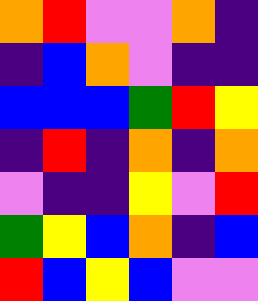[["orange", "red", "violet", "violet", "orange", "indigo"], ["indigo", "blue", "orange", "violet", "indigo", "indigo"], ["blue", "blue", "blue", "green", "red", "yellow"], ["indigo", "red", "indigo", "orange", "indigo", "orange"], ["violet", "indigo", "indigo", "yellow", "violet", "red"], ["green", "yellow", "blue", "orange", "indigo", "blue"], ["red", "blue", "yellow", "blue", "violet", "violet"]]